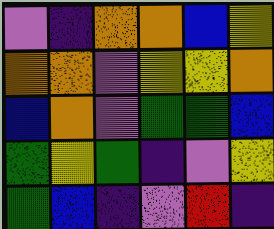[["violet", "indigo", "orange", "orange", "blue", "yellow"], ["orange", "orange", "violet", "yellow", "yellow", "orange"], ["blue", "orange", "violet", "green", "green", "blue"], ["green", "yellow", "green", "indigo", "violet", "yellow"], ["green", "blue", "indigo", "violet", "red", "indigo"]]